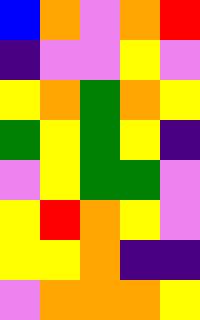[["blue", "orange", "violet", "orange", "red"], ["indigo", "violet", "violet", "yellow", "violet"], ["yellow", "orange", "green", "orange", "yellow"], ["green", "yellow", "green", "yellow", "indigo"], ["violet", "yellow", "green", "green", "violet"], ["yellow", "red", "orange", "yellow", "violet"], ["yellow", "yellow", "orange", "indigo", "indigo"], ["violet", "orange", "orange", "orange", "yellow"]]